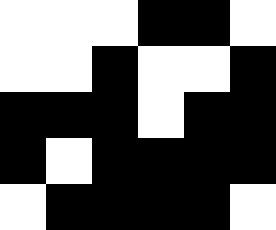[["white", "white", "white", "black", "black", "white"], ["white", "white", "black", "white", "white", "black"], ["black", "black", "black", "white", "black", "black"], ["black", "white", "black", "black", "black", "black"], ["white", "black", "black", "black", "black", "white"]]